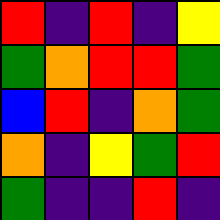[["red", "indigo", "red", "indigo", "yellow"], ["green", "orange", "red", "red", "green"], ["blue", "red", "indigo", "orange", "green"], ["orange", "indigo", "yellow", "green", "red"], ["green", "indigo", "indigo", "red", "indigo"]]